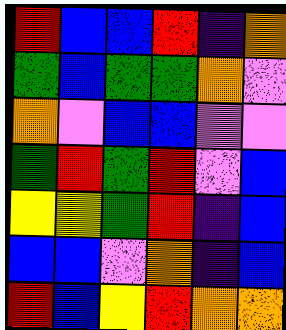[["red", "blue", "blue", "red", "indigo", "orange"], ["green", "blue", "green", "green", "orange", "violet"], ["orange", "violet", "blue", "blue", "violet", "violet"], ["green", "red", "green", "red", "violet", "blue"], ["yellow", "yellow", "green", "red", "indigo", "blue"], ["blue", "blue", "violet", "orange", "indigo", "blue"], ["red", "blue", "yellow", "red", "orange", "orange"]]